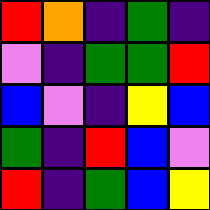[["red", "orange", "indigo", "green", "indigo"], ["violet", "indigo", "green", "green", "red"], ["blue", "violet", "indigo", "yellow", "blue"], ["green", "indigo", "red", "blue", "violet"], ["red", "indigo", "green", "blue", "yellow"]]